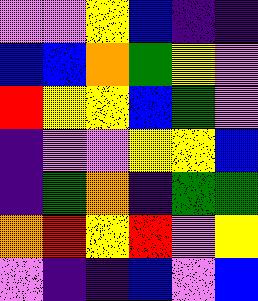[["violet", "violet", "yellow", "blue", "indigo", "indigo"], ["blue", "blue", "orange", "green", "yellow", "violet"], ["red", "yellow", "yellow", "blue", "green", "violet"], ["indigo", "violet", "violet", "yellow", "yellow", "blue"], ["indigo", "green", "orange", "indigo", "green", "green"], ["orange", "red", "yellow", "red", "violet", "yellow"], ["violet", "indigo", "indigo", "blue", "violet", "blue"]]